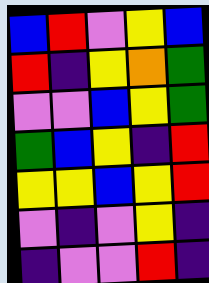[["blue", "red", "violet", "yellow", "blue"], ["red", "indigo", "yellow", "orange", "green"], ["violet", "violet", "blue", "yellow", "green"], ["green", "blue", "yellow", "indigo", "red"], ["yellow", "yellow", "blue", "yellow", "red"], ["violet", "indigo", "violet", "yellow", "indigo"], ["indigo", "violet", "violet", "red", "indigo"]]